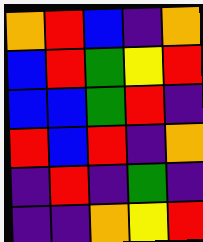[["orange", "red", "blue", "indigo", "orange"], ["blue", "red", "green", "yellow", "red"], ["blue", "blue", "green", "red", "indigo"], ["red", "blue", "red", "indigo", "orange"], ["indigo", "red", "indigo", "green", "indigo"], ["indigo", "indigo", "orange", "yellow", "red"]]